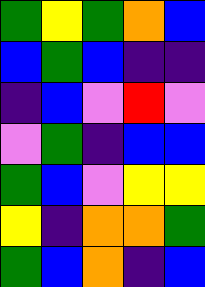[["green", "yellow", "green", "orange", "blue"], ["blue", "green", "blue", "indigo", "indigo"], ["indigo", "blue", "violet", "red", "violet"], ["violet", "green", "indigo", "blue", "blue"], ["green", "blue", "violet", "yellow", "yellow"], ["yellow", "indigo", "orange", "orange", "green"], ["green", "blue", "orange", "indigo", "blue"]]